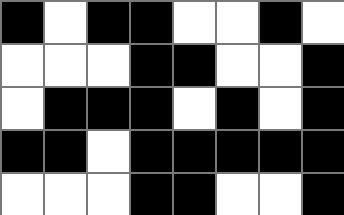[["black", "white", "black", "black", "white", "white", "black", "white"], ["white", "white", "white", "black", "black", "white", "white", "black"], ["white", "black", "black", "black", "white", "black", "white", "black"], ["black", "black", "white", "black", "black", "black", "black", "black"], ["white", "white", "white", "black", "black", "white", "white", "black"]]